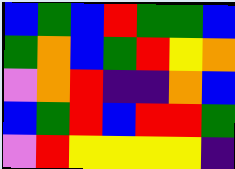[["blue", "green", "blue", "red", "green", "green", "blue"], ["green", "orange", "blue", "green", "red", "yellow", "orange"], ["violet", "orange", "red", "indigo", "indigo", "orange", "blue"], ["blue", "green", "red", "blue", "red", "red", "green"], ["violet", "red", "yellow", "yellow", "yellow", "yellow", "indigo"]]